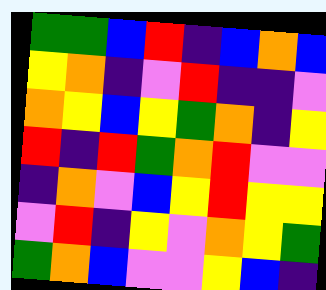[["green", "green", "blue", "red", "indigo", "blue", "orange", "blue"], ["yellow", "orange", "indigo", "violet", "red", "indigo", "indigo", "violet"], ["orange", "yellow", "blue", "yellow", "green", "orange", "indigo", "yellow"], ["red", "indigo", "red", "green", "orange", "red", "violet", "violet"], ["indigo", "orange", "violet", "blue", "yellow", "red", "yellow", "yellow"], ["violet", "red", "indigo", "yellow", "violet", "orange", "yellow", "green"], ["green", "orange", "blue", "violet", "violet", "yellow", "blue", "indigo"]]